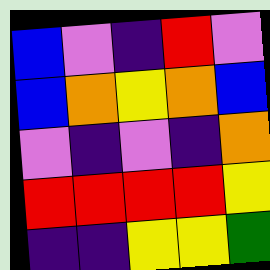[["blue", "violet", "indigo", "red", "violet"], ["blue", "orange", "yellow", "orange", "blue"], ["violet", "indigo", "violet", "indigo", "orange"], ["red", "red", "red", "red", "yellow"], ["indigo", "indigo", "yellow", "yellow", "green"]]